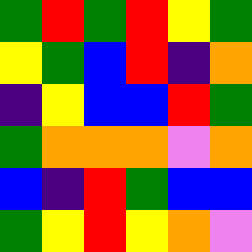[["green", "red", "green", "red", "yellow", "green"], ["yellow", "green", "blue", "red", "indigo", "orange"], ["indigo", "yellow", "blue", "blue", "red", "green"], ["green", "orange", "orange", "orange", "violet", "orange"], ["blue", "indigo", "red", "green", "blue", "blue"], ["green", "yellow", "red", "yellow", "orange", "violet"]]